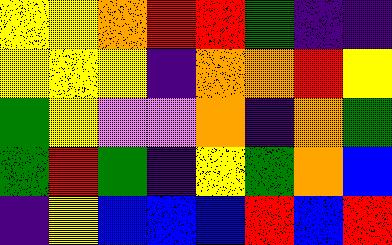[["yellow", "yellow", "orange", "red", "red", "green", "indigo", "indigo"], ["yellow", "yellow", "yellow", "indigo", "orange", "orange", "red", "yellow"], ["green", "yellow", "violet", "violet", "orange", "indigo", "orange", "green"], ["green", "red", "green", "indigo", "yellow", "green", "orange", "blue"], ["indigo", "yellow", "blue", "blue", "blue", "red", "blue", "red"]]